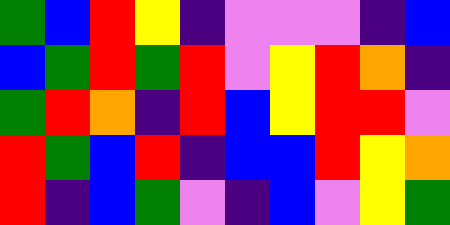[["green", "blue", "red", "yellow", "indigo", "violet", "violet", "violet", "indigo", "blue"], ["blue", "green", "red", "green", "red", "violet", "yellow", "red", "orange", "indigo"], ["green", "red", "orange", "indigo", "red", "blue", "yellow", "red", "red", "violet"], ["red", "green", "blue", "red", "indigo", "blue", "blue", "red", "yellow", "orange"], ["red", "indigo", "blue", "green", "violet", "indigo", "blue", "violet", "yellow", "green"]]